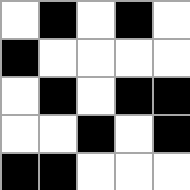[["white", "black", "white", "black", "white"], ["black", "white", "white", "white", "white"], ["white", "black", "white", "black", "black"], ["white", "white", "black", "white", "black"], ["black", "black", "white", "white", "white"]]